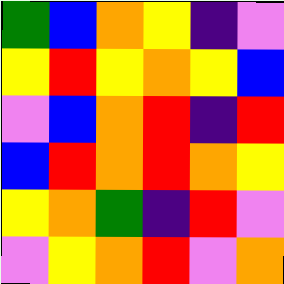[["green", "blue", "orange", "yellow", "indigo", "violet"], ["yellow", "red", "yellow", "orange", "yellow", "blue"], ["violet", "blue", "orange", "red", "indigo", "red"], ["blue", "red", "orange", "red", "orange", "yellow"], ["yellow", "orange", "green", "indigo", "red", "violet"], ["violet", "yellow", "orange", "red", "violet", "orange"]]